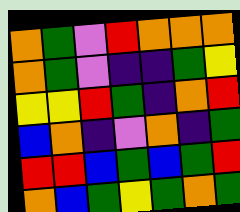[["orange", "green", "violet", "red", "orange", "orange", "orange"], ["orange", "green", "violet", "indigo", "indigo", "green", "yellow"], ["yellow", "yellow", "red", "green", "indigo", "orange", "red"], ["blue", "orange", "indigo", "violet", "orange", "indigo", "green"], ["red", "red", "blue", "green", "blue", "green", "red"], ["orange", "blue", "green", "yellow", "green", "orange", "green"]]